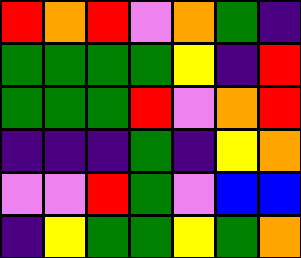[["red", "orange", "red", "violet", "orange", "green", "indigo"], ["green", "green", "green", "green", "yellow", "indigo", "red"], ["green", "green", "green", "red", "violet", "orange", "red"], ["indigo", "indigo", "indigo", "green", "indigo", "yellow", "orange"], ["violet", "violet", "red", "green", "violet", "blue", "blue"], ["indigo", "yellow", "green", "green", "yellow", "green", "orange"]]